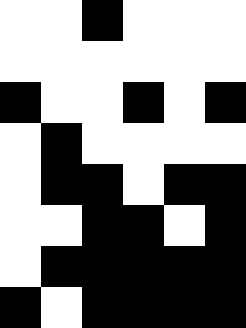[["white", "white", "black", "white", "white", "white"], ["white", "white", "white", "white", "white", "white"], ["black", "white", "white", "black", "white", "black"], ["white", "black", "white", "white", "white", "white"], ["white", "black", "black", "white", "black", "black"], ["white", "white", "black", "black", "white", "black"], ["white", "black", "black", "black", "black", "black"], ["black", "white", "black", "black", "black", "black"]]